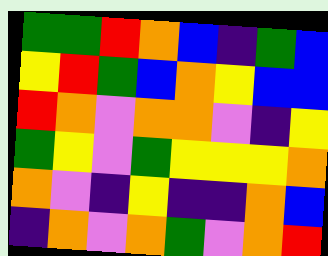[["green", "green", "red", "orange", "blue", "indigo", "green", "blue"], ["yellow", "red", "green", "blue", "orange", "yellow", "blue", "blue"], ["red", "orange", "violet", "orange", "orange", "violet", "indigo", "yellow"], ["green", "yellow", "violet", "green", "yellow", "yellow", "yellow", "orange"], ["orange", "violet", "indigo", "yellow", "indigo", "indigo", "orange", "blue"], ["indigo", "orange", "violet", "orange", "green", "violet", "orange", "red"]]